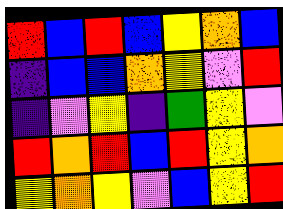[["red", "blue", "red", "blue", "yellow", "orange", "blue"], ["indigo", "blue", "blue", "orange", "yellow", "violet", "red"], ["indigo", "violet", "yellow", "indigo", "green", "yellow", "violet"], ["red", "orange", "red", "blue", "red", "yellow", "orange"], ["yellow", "orange", "yellow", "violet", "blue", "yellow", "red"]]